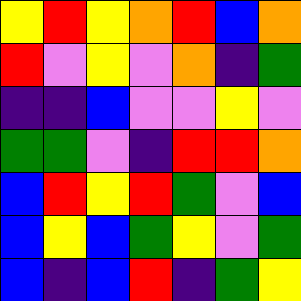[["yellow", "red", "yellow", "orange", "red", "blue", "orange"], ["red", "violet", "yellow", "violet", "orange", "indigo", "green"], ["indigo", "indigo", "blue", "violet", "violet", "yellow", "violet"], ["green", "green", "violet", "indigo", "red", "red", "orange"], ["blue", "red", "yellow", "red", "green", "violet", "blue"], ["blue", "yellow", "blue", "green", "yellow", "violet", "green"], ["blue", "indigo", "blue", "red", "indigo", "green", "yellow"]]